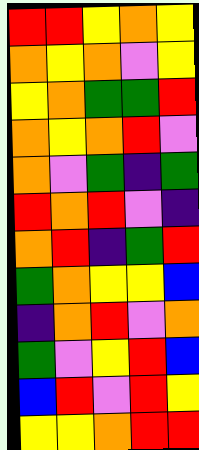[["red", "red", "yellow", "orange", "yellow"], ["orange", "yellow", "orange", "violet", "yellow"], ["yellow", "orange", "green", "green", "red"], ["orange", "yellow", "orange", "red", "violet"], ["orange", "violet", "green", "indigo", "green"], ["red", "orange", "red", "violet", "indigo"], ["orange", "red", "indigo", "green", "red"], ["green", "orange", "yellow", "yellow", "blue"], ["indigo", "orange", "red", "violet", "orange"], ["green", "violet", "yellow", "red", "blue"], ["blue", "red", "violet", "red", "yellow"], ["yellow", "yellow", "orange", "red", "red"]]